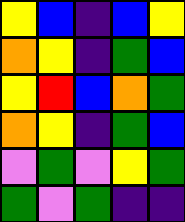[["yellow", "blue", "indigo", "blue", "yellow"], ["orange", "yellow", "indigo", "green", "blue"], ["yellow", "red", "blue", "orange", "green"], ["orange", "yellow", "indigo", "green", "blue"], ["violet", "green", "violet", "yellow", "green"], ["green", "violet", "green", "indigo", "indigo"]]